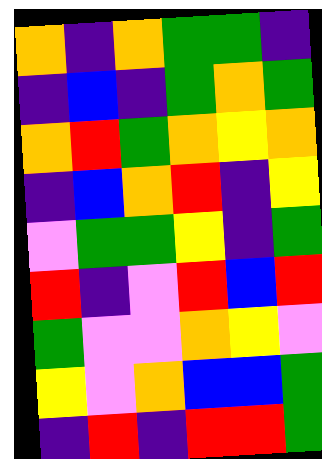[["orange", "indigo", "orange", "green", "green", "indigo"], ["indigo", "blue", "indigo", "green", "orange", "green"], ["orange", "red", "green", "orange", "yellow", "orange"], ["indigo", "blue", "orange", "red", "indigo", "yellow"], ["violet", "green", "green", "yellow", "indigo", "green"], ["red", "indigo", "violet", "red", "blue", "red"], ["green", "violet", "violet", "orange", "yellow", "violet"], ["yellow", "violet", "orange", "blue", "blue", "green"], ["indigo", "red", "indigo", "red", "red", "green"]]